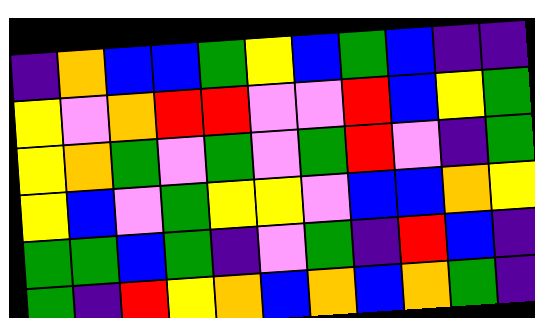[["indigo", "orange", "blue", "blue", "green", "yellow", "blue", "green", "blue", "indigo", "indigo"], ["yellow", "violet", "orange", "red", "red", "violet", "violet", "red", "blue", "yellow", "green"], ["yellow", "orange", "green", "violet", "green", "violet", "green", "red", "violet", "indigo", "green"], ["yellow", "blue", "violet", "green", "yellow", "yellow", "violet", "blue", "blue", "orange", "yellow"], ["green", "green", "blue", "green", "indigo", "violet", "green", "indigo", "red", "blue", "indigo"], ["green", "indigo", "red", "yellow", "orange", "blue", "orange", "blue", "orange", "green", "indigo"]]